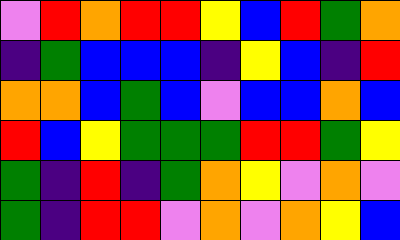[["violet", "red", "orange", "red", "red", "yellow", "blue", "red", "green", "orange"], ["indigo", "green", "blue", "blue", "blue", "indigo", "yellow", "blue", "indigo", "red"], ["orange", "orange", "blue", "green", "blue", "violet", "blue", "blue", "orange", "blue"], ["red", "blue", "yellow", "green", "green", "green", "red", "red", "green", "yellow"], ["green", "indigo", "red", "indigo", "green", "orange", "yellow", "violet", "orange", "violet"], ["green", "indigo", "red", "red", "violet", "orange", "violet", "orange", "yellow", "blue"]]